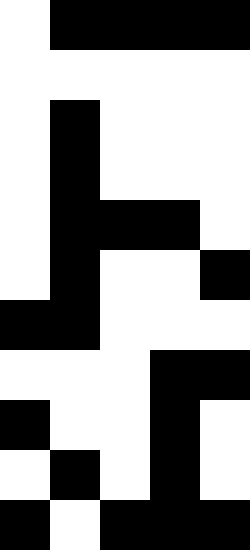[["white", "black", "black", "black", "black"], ["white", "white", "white", "white", "white"], ["white", "black", "white", "white", "white"], ["white", "black", "white", "white", "white"], ["white", "black", "black", "black", "white"], ["white", "black", "white", "white", "black"], ["black", "black", "white", "white", "white"], ["white", "white", "white", "black", "black"], ["black", "white", "white", "black", "white"], ["white", "black", "white", "black", "white"], ["black", "white", "black", "black", "black"]]